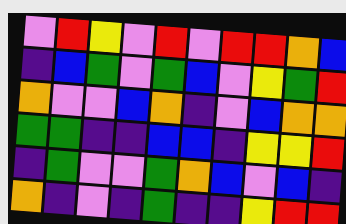[["violet", "red", "yellow", "violet", "red", "violet", "red", "red", "orange", "blue"], ["indigo", "blue", "green", "violet", "green", "blue", "violet", "yellow", "green", "red"], ["orange", "violet", "violet", "blue", "orange", "indigo", "violet", "blue", "orange", "orange"], ["green", "green", "indigo", "indigo", "blue", "blue", "indigo", "yellow", "yellow", "red"], ["indigo", "green", "violet", "violet", "green", "orange", "blue", "violet", "blue", "indigo"], ["orange", "indigo", "violet", "indigo", "green", "indigo", "indigo", "yellow", "red", "red"]]